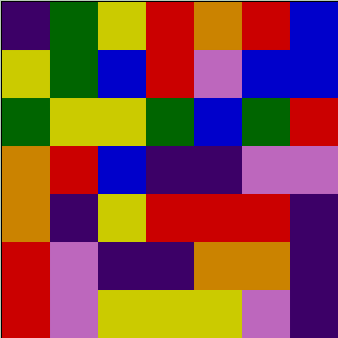[["indigo", "green", "yellow", "red", "orange", "red", "blue"], ["yellow", "green", "blue", "red", "violet", "blue", "blue"], ["green", "yellow", "yellow", "green", "blue", "green", "red"], ["orange", "red", "blue", "indigo", "indigo", "violet", "violet"], ["orange", "indigo", "yellow", "red", "red", "red", "indigo"], ["red", "violet", "indigo", "indigo", "orange", "orange", "indigo"], ["red", "violet", "yellow", "yellow", "yellow", "violet", "indigo"]]